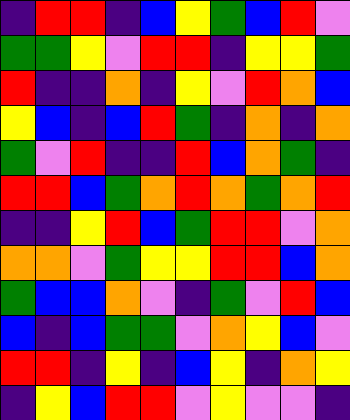[["indigo", "red", "red", "indigo", "blue", "yellow", "green", "blue", "red", "violet"], ["green", "green", "yellow", "violet", "red", "red", "indigo", "yellow", "yellow", "green"], ["red", "indigo", "indigo", "orange", "indigo", "yellow", "violet", "red", "orange", "blue"], ["yellow", "blue", "indigo", "blue", "red", "green", "indigo", "orange", "indigo", "orange"], ["green", "violet", "red", "indigo", "indigo", "red", "blue", "orange", "green", "indigo"], ["red", "red", "blue", "green", "orange", "red", "orange", "green", "orange", "red"], ["indigo", "indigo", "yellow", "red", "blue", "green", "red", "red", "violet", "orange"], ["orange", "orange", "violet", "green", "yellow", "yellow", "red", "red", "blue", "orange"], ["green", "blue", "blue", "orange", "violet", "indigo", "green", "violet", "red", "blue"], ["blue", "indigo", "blue", "green", "green", "violet", "orange", "yellow", "blue", "violet"], ["red", "red", "indigo", "yellow", "indigo", "blue", "yellow", "indigo", "orange", "yellow"], ["indigo", "yellow", "blue", "red", "red", "violet", "yellow", "violet", "violet", "indigo"]]